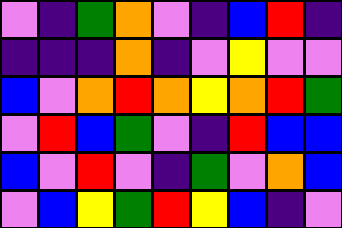[["violet", "indigo", "green", "orange", "violet", "indigo", "blue", "red", "indigo"], ["indigo", "indigo", "indigo", "orange", "indigo", "violet", "yellow", "violet", "violet"], ["blue", "violet", "orange", "red", "orange", "yellow", "orange", "red", "green"], ["violet", "red", "blue", "green", "violet", "indigo", "red", "blue", "blue"], ["blue", "violet", "red", "violet", "indigo", "green", "violet", "orange", "blue"], ["violet", "blue", "yellow", "green", "red", "yellow", "blue", "indigo", "violet"]]